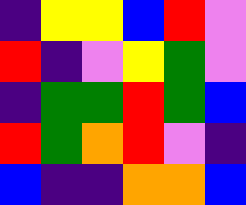[["indigo", "yellow", "yellow", "blue", "red", "violet"], ["red", "indigo", "violet", "yellow", "green", "violet"], ["indigo", "green", "green", "red", "green", "blue"], ["red", "green", "orange", "red", "violet", "indigo"], ["blue", "indigo", "indigo", "orange", "orange", "blue"]]